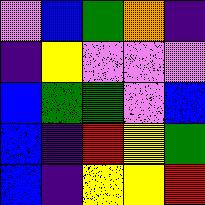[["violet", "blue", "green", "orange", "indigo"], ["indigo", "yellow", "violet", "violet", "violet"], ["blue", "green", "green", "violet", "blue"], ["blue", "indigo", "red", "yellow", "green"], ["blue", "indigo", "yellow", "yellow", "red"]]